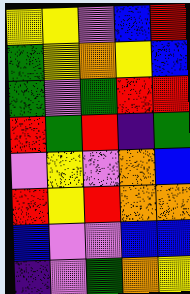[["yellow", "yellow", "violet", "blue", "red"], ["green", "yellow", "orange", "yellow", "blue"], ["green", "violet", "green", "red", "red"], ["red", "green", "red", "indigo", "green"], ["violet", "yellow", "violet", "orange", "blue"], ["red", "yellow", "red", "orange", "orange"], ["blue", "violet", "violet", "blue", "blue"], ["indigo", "violet", "green", "orange", "yellow"]]